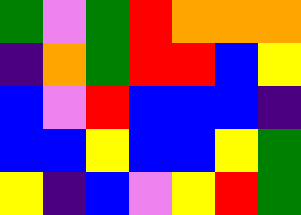[["green", "violet", "green", "red", "orange", "orange", "orange"], ["indigo", "orange", "green", "red", "red", "blue", "yellow"], ["blue", "violet", "red", "blue", "blue", "blue", "indigo"], ["blue", "blue", "yellow", "blue", "blue", "yellow", "green"], ["yellow", "indigo", "blue", "violet", "yellow", "red", "green"]]